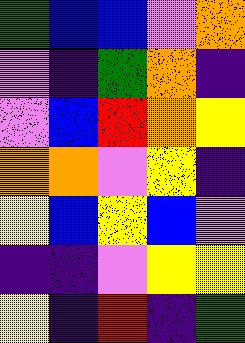[["green", "blue", "blue", "violet", "orange"], ["violet", "indigo", "green", "orange", "indigo"], ["violet", "blue", "red", "orange", "yellow"], ["orange", "orange", "violet", "yellow", "indigo"], ["yellow", "blue", "yellow", "blue", "violet"], ["indigo", "indigo", "violet", "yellow", "yellow"], ["yellow", "indigo", "red", "indigo", "green"]]